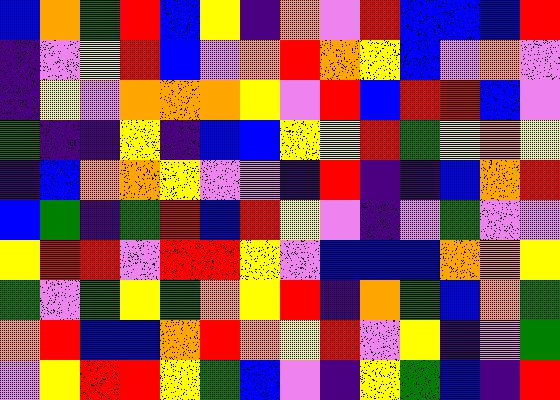[["blue", "orange", "green", "red", "blue", "yellow", "indigo", "orange", "violet", "red", "blue", "blue", "blue", "red"], ["indigo", "violet", "yellow", "red", "blue", "violet", "orange", "red", "orange", "yellow", "blue", "violet", "orange", "violet"], ["indigo", "yellow", "violet", "orange", "orange", "orange", "yellow", "violet", "red", "blue", "red", "red", "blue", "violet"], ["green", "indigo", "indigo", "yellow", "indigo", "blue", "blue", "yellow", "yellow", "red", "green", "yellow", "orange", "yellow"], ["indigo", "blue", "orange", "orange", "yellow", "violet", "violet", "indigo", "red", "indigo", "indigo", "blue", "orange", "red"], ["blue", "green", "indigo", "green", "red", "blue", "red", "yellow", "violet", "indigo", "violet", "green", "violet", "violet"], ["yellow", "red", "red", "violet", "red", "red", "yellow", "violet", "blue", "blue", "blue", "orange", "orange", "yellow"], ["green", "violet", "green", "yellow", "green", "orange", "yellow", "red", "indigo", "orange", "green", "blue", "orange", "green"], ["orange", "red", "blue", "blue", "orange", "red", "orange", "yellow", "red", "violet", "yellow", "indigo", "violet", "green"], ["violet", "yellow", "red", "red", "yellow", "green", "blue", "violet", "indigo", "yellow", "green", "blue", "indigo", "red"]]